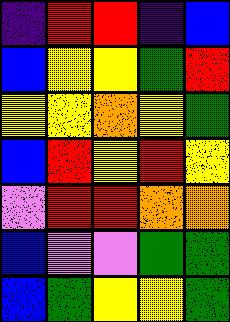[["indigo", "red", "red", "indigo", "blue"], ["blue", "yellow", "yellow", "green", "red"], ["yellow", "yellow", "orange", "yellow", "green"], ["blue", "red", "yellow", "red", "yellow"], ["violet", "red", "red", "orange", "orange"], ["blue", "violet", "violet", "green", "green"], ["blue", "green", "yellow", "yellow", "green"]]